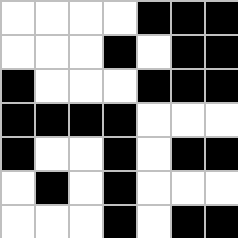[["white", "white", "white", "white", "black", "black", "black"], ["white", "white", "white", "black", "white", "black", "black"], ["black", "white", "white", "white", "black", "black", "black"], ["black", "black", "black", "black", "white", "white", "white"], ["black", "white", "white", "black", "white", "black", "black"], ["white", "black", "white", "black", "white", "white", "white"], ["white", "white", "white", "black", "white", "black", "black"]]